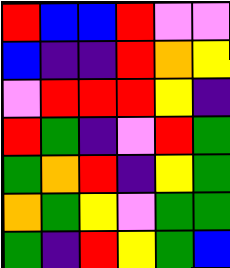[["red", "blue", "blue", "red", "violet", "violet"], ["blue", "indigo", "indigo", "red", "orange", "yellow"], ["violet", "red", "red", "red", "yellow", "indigo"], ["red", "green", "indigo", "violet", "red", "green"], ["green", "orange", "red", "indigo", "yellow", "green"], ["orange", "green", "yellow", "violet", "green", "green"], ["green", "indigo", "red", "yellow", "green", "blue"]]